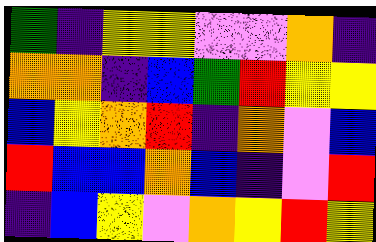[["green", "indigo", "yellow", "yellow", "violet", "violet", "orange", "indigo"], ["orange", "orange", "indigo", "blue", "green", "red", "yellow", "yellow"], ["blue", "yellow", "orange", "red", "indigo", "orange", "violet", "blue"], ["red", "blue", "blue", "orange", "blue", "indigo", "violet", "red"], ["indigo", "blue", "yellow", "violet", "orange", "yellow", "red", "yellow"]]